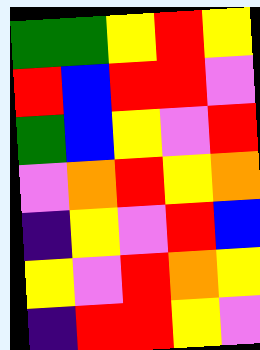[["green", "green", "yellow", "red", "yellow"], ["red", "blue", "red", "red", "violet"], ["green", "blue", "yellow", "violet", "red"], ["violet", "orange", "red", "yellow", "orange"], ["indigo", "yellow", "violet", "red", "blue"], ["yellow", "violet", "red", "orange", "yellow"], ["indigo", "red", "red", "yellow", "violet"]]